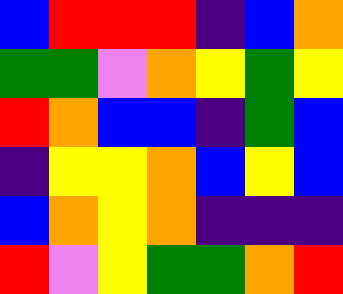[["blue", "red", "red", "red", "indigo", "blue", "orange"], ["green", "green", "violet", "orange", "yellow", "green", "yellow"], ["red", "orange", "blue", "blue", "indigo", "green", "blue"], ["indigo", "yellow", "yellow", "orange", "blue", "yellow", "blue"], ["blue", "orange", "yellow", "orange", "indigo", "indigo", "indigo"], ["red", "violet", "yellow", "green", "green", "orange", "red"]]